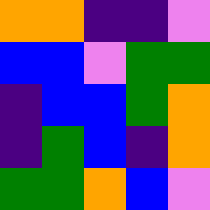[["orange", "orange", "indigo", "indigo", "violet"], ["blue", "blue", "violet", "green", "green"], ["indigo", "blue", "blue", "green", "orange"], ["indigo", "green", "blue", "indigo", "orange"], ["green", "green", "orange", "blue", "violet"]]